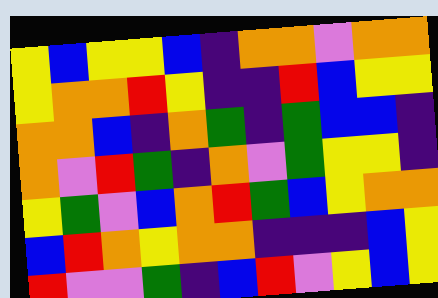[["yellow", "blue", "yellow", "yellow", "blue", "indigo", "orange", "orange", "violet", "orange", "orange"], ["yellow", "orange", "orange", "red", "yellow", "indigo", "indigo", "red", "blue", "yellow", "yellow"], ["orange", "orange", "blue", "indigo", "orange", "green", "indigo", "green", "blue", "blue", "indigo"], ["orange", "violet", "red", "green", "indigo", "orange", "violet", "green", "yellow", "yellow", "indigo"], ["yellow", "green", "violet", "blue", "orange", "red", "green", "blue", "yellow", "orange", "orange"], ["blue", "red", "orange", "yellow", "orange", "orange", "indigo", "indigo", "indigo", "blue", "yellow"], ["red", "violet", "violet", "green", "indigo", "blue", "red", "violet", "yellow", "blue", "yellow"]]